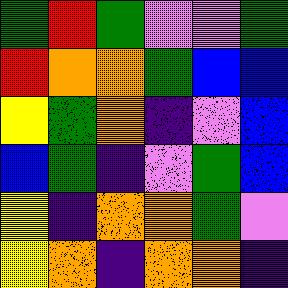[["green", "red", "green", "violet", "violet", "green"], ["red", "orange", "orange", "green", "blue", "blue"], ["yellow", "green", "orange", "indigo", "violet", "blue"], ["blue", "green", "indigo", "violet", "green", "blue"], ["yellow", "indigo", "orange", "orange", "green", "violet"], ["yellow", "orange", "indigo", "orange", "orange", "indigo"]]